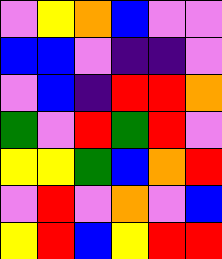[["violet", "yellow", "orange", "blue", "violet", "violet"], ["blue", "blue", "violet", "indigo", "indigo", "violet"], ["violet", "blue", "indigo", "red", "red", "orange"], ["green", "violet", "red", "green", "red", "violet"], ["yellow", "yellow", "green", "blue", "orange", "red"], ["violet", "red", "violet", "orange", "violet", "blue"], ["yellow", "red", "blue", "yellow", "red", "red"]]